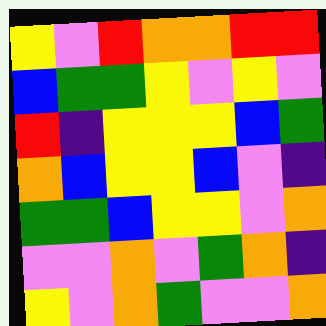[["yellow", "violet", "red", "orange", "orange", "red", "red"], ["blue", "green", "green", "yellow", "violet", "yellow", "violet"], ["red", "indigo", "yellow", "yellow", "yellow", "blue", "green"], ["orange", "blue", "yellow", "yellow", "blue", "violet", "indigo"], ["green", "green", "blue", "yellow", "yellow", "violet", "orange"], ["violet", "violet", "orange", "violet", "green", "orange", "indigo"], ["yellow", "violet", "orange", "green", "violet", "violet", "orange"]]